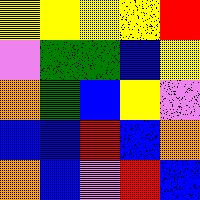[["yellow", "yellow", "yellow", "yellow", "red"], ["violet", "green", "green", "blue", "yellow"], ["orange", "green", "blue", "yellow", "violet"], ["blue", "blue", "red", "blue", "orange"], ["orange", "blue", "violet", "red", "blue"]]